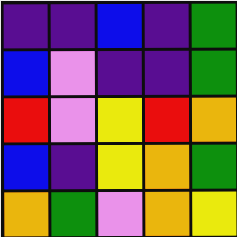[["indigo", "indigo", "blue", "indigo", "green"], ["blue", "violet", "indigo", "indigo", "green"], ["red", "violet", "yellow", "red", "orange"], ["blue", "indigo", "yellow", "orange", "green"], ["orange", "green", "violet", "orange", "yellow"]]